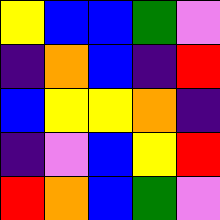[["yellow", "blue", "blue", "green", "violet"], ["indigo", "orange", "blue", "indigo", "red"], ["blue", "yellow", "yellow", "orange", "indigo"], ["indigo", "violet", "blue", "yellow", "red"], ["red", "orange", "blue", "green", "violet"]]